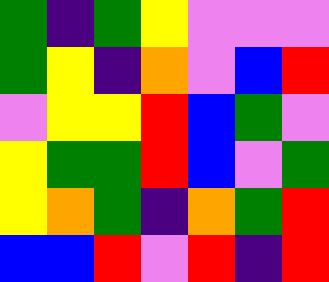[["green", "indigo", "green", "yellow", "violet", "violet", "violet"], ["green", "yellow", "indigo", "orange", "violet", "blue", "red"], ["violet", "yellow", "yellow", "red", "blue", "green", "violet"], ["yellow", "green", "green", "red", "blue", "violet", "green"], ["yellow", "orange", "green", "indigo", "orange", "green", "red"], ["blue", "blue", "red", "violet", "red", "indigo", "red"]]